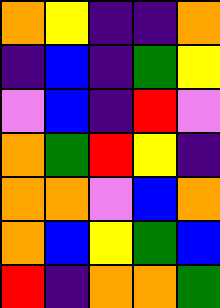[["orange", "yellow", "indigo", "indigo", "orange"], ["indigo", "blue", "indigo", "green", "yellow"], ["violet", "blue", "indigo", "red", "violet"], ["orange", "green", "red", "yellow", "indigo"], ["orange", "orange", "violet", "blue", "orange"], ["orange", "blue", "yellow", "green", "blue"], ["red", "indigo", "orange", "orange", "green"]]